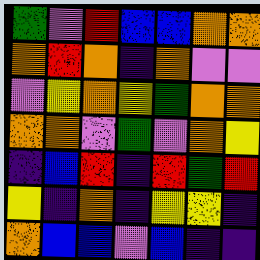[["green", "violet", "red", "blue", "blue", "orange", "orange"], ["orange", "red", "orange", "indigo", "orange", "violet", "violet"], ["violet", "yellow", "orange", "yellow", "green", "orange", "orange"], ["orange", "orange", "violet", "green", "violet", "orange", "yellow"], ["indigo", "blue", "red", "indigo", "red", "green", "red"], ["yellow", "indigo", "orange", "indigo", "yellow", "yellow", "indigo"], ["orange", "blue", "blue", "violet", "blue", "indigo", "indigo"]]